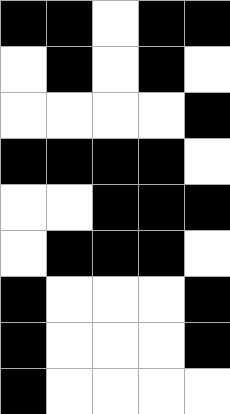[["black", "black", "white", "black", "black"], ["white", "black", "white", "black", "white"], ["white", "white", "white", "white", "black"], ["black", "black", "black", "black", "white"], ["white", "white", "black", "black", "black"], ["white", "black", "black", "black", "white"], ["black", "white", "white", "white", "black"], ["black", "white", "white", "white", "black"], ["black", "white", "white", "white", "white"]]